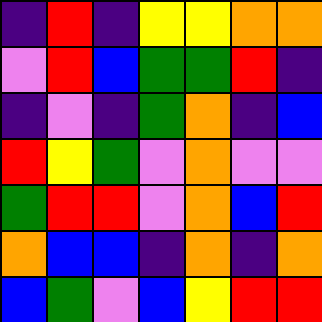[["indigo", "red", "indigo", "yellow", "yellow", "orange", "orange"], ["violet", "red", "blue", "green", "green", "red", "indigo"], ["indigo", "violet", "indigo", "green", "orange", "indigo", "blue"], ["red", "yellow", "green", "violet", "orange", "violet", "violet"], ["green", "red", "red", "violet", "orange", "blue", "red"], ["orange", "blue", "blue", "indigo", "orange", "indigo", "orange"], ["blue", "green", "violet", "blue", "yellow", "red", "red"]]